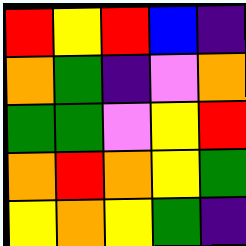[["red", "yellow", "red", "blue", "indigo"], ["orange", "green", "indigo", "violet", "orange"], ["green", "green", "violet", "yellow", "red"], ["orange", "red", "orange", "yellow", "green"], ["yellow", "orange", "yellow", "green", "indigo"]]